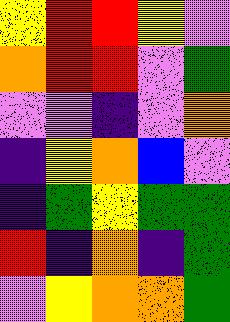[["yellow", "red", "red", "yellow", "violet"], ["orange", "red", "red", "violet", "green"], ["violet", "violet", "indigo", "violet", "orange"], ["indigo", "yellow", "orange", "blue", "violet"], ["indigo", "green", "yellow", "green", "green"], ["red", "indigo", "orange", "indigo", "green"], ["violet", "yellow", "orange", "orange", "green"]]